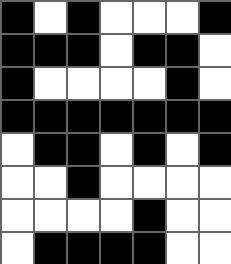[["black", "white", "black", "white", "white", "white", "black"], ["black", "black", "black", "white", "black", "black", "white"], ["black", "white", "white", "white", "white", "black", "white"], ["black", "black", "black", "black", "black", "black", "black"], ["white", "black", "black", "white", "black", "white", "black"], ["white", "white", "black", "white", "white", "white", "white"], ["white", "white", "white", "white", "black", "white", "white"], ["white", "black", "black", "black", "black", "white", "white"]]